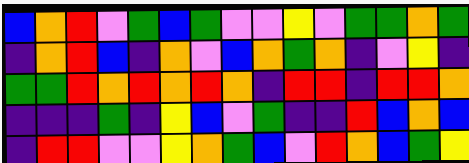[["blue", "orange", "red", "violet", "green", "blue", "green", "violet", "violet", "yellow", "violet", "green", "green", "orange", "green"], ["indigo", "orange", "red", "blue", "indigo", "orange", "violet", "blue", "orange", "green", "orange", "indigo", "violet", "yellow", "indigo"], ["green", "green", "red", "orange", "red", "orange", "red", "orange", "indigo", "red", "red", "indigo", "red", "red", "orange"], ["indigo", "indigo", "indigo", "green", "indigo", "yellow", "blue", "violet", "green", "indigo", "indigo", "red", "blue", "orange", "blue"], ["indigo", "red", "red", "violet", "violet", "yellow", "orange", "green", "blue", "violet", "red", "orange", "blue", "green", "yellow"]]